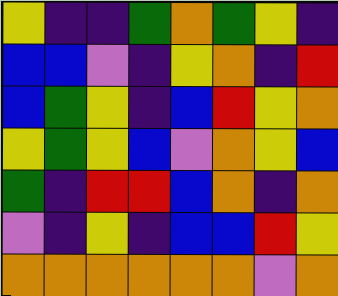[["yellow", "indigo", "indigo", "green", "orange", "green", "yellow", "indigo"], ["blue", "blue", "violet", "indigo", "yellow", "orange", "indigo", "red"], ["blue", "green", "yellow", "indigo", "blue", "red", "yellow", "orange"], ["yellow", "green", "yellow", "blue", "violet", "orange", "yellow", "blue"], ["green", "indigo", "red", "red", "blue", "orange", "indigo", "orange"], ["violet", "indigo", "yellow", "indigo", "blue", "blue", "red", "yellow"], ["orange", "orange", "orange", "orange", "orange", "orange", "violet", "orange"]]